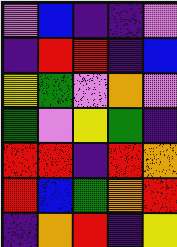[["violet", "blue", "indigo", "indigo", "violet"], ["indigo", "red", "red", "indigo", "blue"], ["yellow", "green", "violet", "orange", "violet"], ["green", "violet", "yellow", "green", "indigo"], ["red", "red", "indigo", "red", "orange"], ["red", "blue", "green", "orange", "red"], ["indigo", "orange", "red", "indigo", "yellow"]]